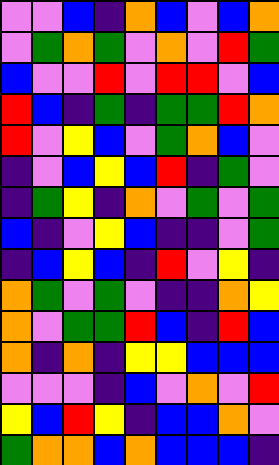[["violet", "violet", "blue", "indigo", "orange", "blue", "violet", "blue", "orange"], ["violet", "green", "orange", "green", "violet", "orange", "violet", "red", "green"], ["blue", "violet", "violet", "red", "violet", "red", "red", "violet", "blue"], ["red", "blue", "indigo", "green", "indigo", "green", "green", "red", "orange"], ["red", "violet", "yellow", "blue", "violet", "green", "orange", "blue", "violet"], ["indigo", "violet", "blue", "yellow", "blue", "red", "indigo", "green", "violet"], ["indigo", "green", "yellow", "indigo", "orange", "violet", "green", "violet", "green"], ["blue", "indigo", "violet", "yellow", "blue", "indigo", "indigo", "violet", "green"], ["indigo", "blue", "yellow", "blue", "indigo", "red", "violet", "yellow", "indigo"], ["orange", "green", "violet", "green", "violet", "indigo", "indigo", "orange", "yellow"], ["orange", "violet", "green", "green", "red", "blue", "indigo", "red", "blue"], ["orange", "indigo", "orange", "indigo", "yellow", "yellow", "blue", "blue", "blue"], ["violet", "violet", "violet", "indigo", "blue", "violet", "orange", "violet", "red"], ["yellow", "blue", "red", "yellow", "indigo", "blue", "blue", "orange", "violet"], ["green", "orange", "orange", "blue", "orange", "blue", "blue", "blue", "indigo"]]